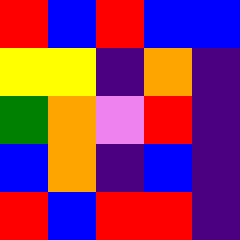[["red", "blue", "red", "blue", "blue"], ["yellow", "yellow", "indigo", "orange", "indigo"], ["green", "orange", "violet", "red", "indigo"], ["blue", "orange", "indigo", "blue", "indigo"], ["red", "blue", "red", "red", "indigo"]]